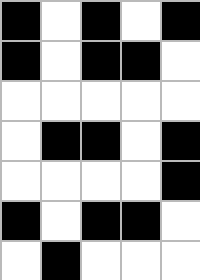[["black", "white", "black", "white", "black"], ["black", "white", "black", "black", "white"], ["white", "white", "white", "white", "white"], ["white", "black", "black", "white", "black"], ["white", "white", "white", "white", "black"], ["black", "white", "black", "black", "white"], ["white", "black", "white", "white", "white"]]